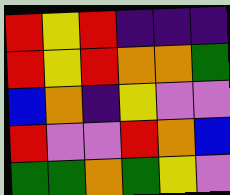[["red", "yellow", "red", "indigo", "indigo", "indigo"], ["red", "yellow", "red", "orange", "orange", "green"], ["blue", "orange", "indigo", "yellow", "violet", "violet"], ["red", "violet", "violet", "red", "orange", "blue"], ["green", "green", "orange", "green", "yellow", "violet"]]